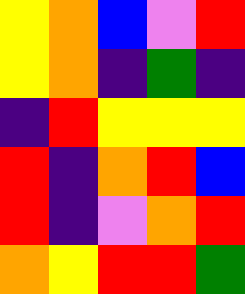[["yellow", "orange", "blue", "violet", "red"], ["yellow", "orange", "indigo", "green", "indigo"], ["indigo", "red", "yellow", "yellow", "yellow"], ["red", "indigo", "orange", "red", "blue"], ["red", "indigo", "violet", "orange", "red"], ["orange", "yellow", "red", "red", "green"]]